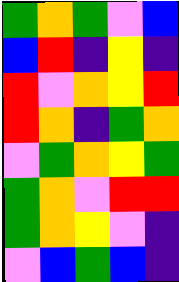[["green", "orange", "green", "violet", "blue"], ["blue", "red", "indigo", "yellow", "indigo"], ["red", "violet", "orange", "yellow", "red"], ["red", "orange", "indigo", "green", "orange"], ["violet", "green", "orange", "yellow", "green"], ["green", "orange", "violet", "red", "red"], ["green", "orange", "yellow", "violet", "indigo"], ["violet", "blue", "green", "blue", "indigo"]]